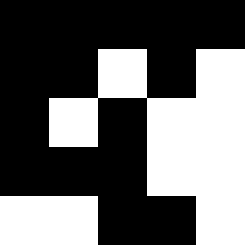[["black", "black", "black", "black", "black"], ["black", "black", "white", "black", "white"], ["black", "white", "black", "white", "white"], ["black", "black", "black", "white", "white"], ["white", "white", "black", "black", "white"]]